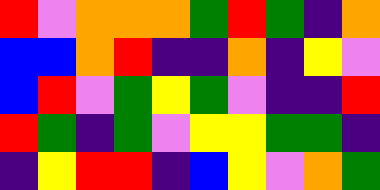[["red", "violet", "orange", "orange", "orange", "green", "red", "green", "indigo", "orange"], ["blue", "blue", "orange", "red", "indigo", "indigo", "orange", "indigo", "yellow", "violet"], ["blue", "red", "violet", "green", "yellow", "green", "violet", "indigo", "indigo", "red"], ["red", "green", "indigo", "green", "violet", "yellow", "yellow", "green", "green", "indigo"], ["indigo", "yellow", "red", "red", "indigo", "blue", "yellow", "violet", "orange", "green"]]